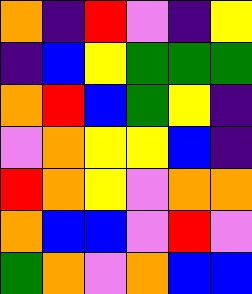[["orange", "indigo", "red", "violet", "indigo", "yellow"], ["indigo", "blue", "yellow", "green", "green", "green"], ["orange", "red", "blue", "green", "yellow", "indigo"], ["violet", "orange", "yellow", "yellow", "blue", "indigo"], ["red", "orange", "yellow", "violet", "orange", "orange"], ["orange", "blue", "blue", "violet", "red", "violet"], ["green", "orange", "violet", "orange", "blue", "blue"]]